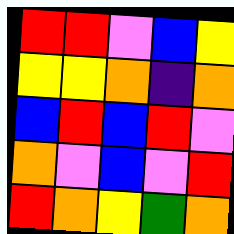[["red", "red", "violet", "blue", "yellow"], ["yellow", "yellow", "orange", "indigo", "orange"], ["blue", "red", "blue", "red", "violet"], ["orange", "violet", "blue", "violet", "red"], ["red", "orange", "yellow", "green", "orange"]]